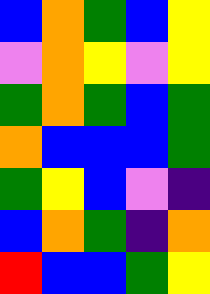[["blue", "orange", "green", "blue", "yellow"], ["violet", "orange", "yellow", "violet", "yellow"], ["green", "orange", "green", "blue", "green"], ["orange", "blue", "blue", "blue", "green"], ["green", "yellow", "blue", "violet", "indigo"], ["blue", "orange", "green", "indigo", "orange"], ["red", "blue", "blue", "green", "yellow"]]